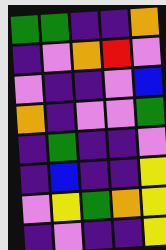[["green", "green", "indigo", "indigo", "orange"], ["indigo", "violet", "orange", "red", "violet"], ["violet", "indigo", "indigo", "violet", "blue"], ["orange", "indigo", "violet", "violet", "green"], ["indigo", "green", "indigo", "indigo", "violet"], ["indigo", "blue", "indigo", "indigo", "yellow"], ["violet", "yellow", "green", "orange", "yellow"], ["indigo", "violet", "indigo", "indigo", "yellow"]]